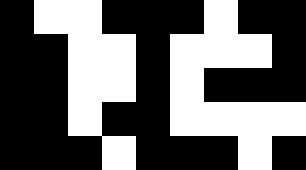[["black", "white", "white", "black", "black", "black", "white", "black", "black"], ["black", "black", "white", "white", "black", "white", "white", "white", "black"], ["black", "black", "white", "white", "black", "white", "black", "black", "black"], ["black", "black", "white", "black", "black", "white", "white", "white", "white"], ["black", "black", "black", "white", "black", "black", "black", "white", "black"]]